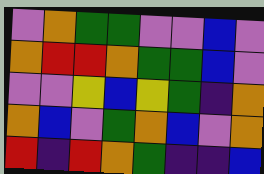[["violet", "orange", "green", "green", "violet", "violet", "blue", "violet"], ["orange", "red", "red", "orange", "green", "green", "blue", "violet"], ["violet", "violet", "yellow", "blue", "yellow", "green", "indigo", "orange"], ["orange", "blue", "violet", "green", "orange", "blue", "violet", "orange"], ["red", "indigo", "red", "orange", "green", "indigo", "indigo", "blue"]]